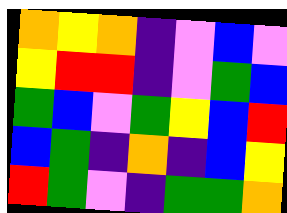[["orange", "yellow", "orange", "indigo", "violet", "blue", "violet"], ["yellow", "red", "red", "indigo", "violet", "green", "blue"], ["green", "blue", "violet", "green", "yellow", "blue", "red"], ["blue", "green", "indigo", "orange", "indigo", "blue", "yellow"], ["red", "green", "violet", "indigo", "green", "green", "orange"]]